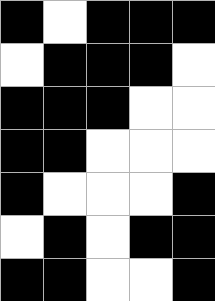[["black", "white", "black", "black", "black"], ["white", "black", "black", "black", "white"], ["black", "black", "black", "white", "white"], ["black", "black", "white", "white", "white"], ["black", "white", "white", "white", "black"], ["white", "black", "white", "black", "black"], ["black", "black", "white", "white", "black"]]